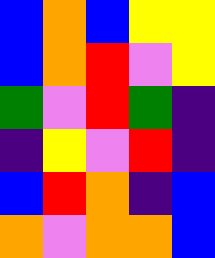[["blue", "orange", "blue", "yellow", "yellow"], ["blue", "orange", "red", "violet", "yellow"], ["green", "violet", "red", "green", "indigo"], ["indigo", "yellow", "violet", "red", "indigo"], ["blue", "red", "orange", "indigo", "blue"], ["orange", "violet", "orange", "orange", "blue"]]